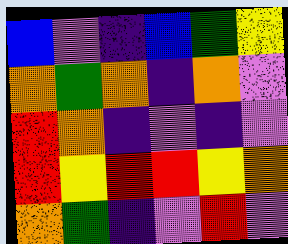[["blue", "violet", "indigo", "blue", "green", "yellow"], ["orange", "green", "orange", "indigo", "orange", "violet"], ["red", "orange", "indigo", "violet", "indigo", "violet"], ["red", "yellow", "red", "red", "yellow", "orange"], ["orange", "green", "indigo", "violet", "red", "violet"]]